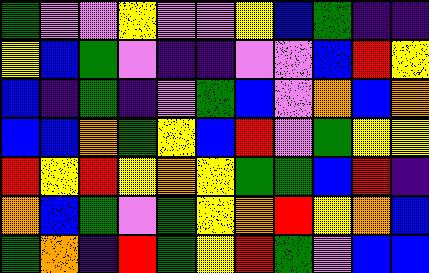[["green", "violet", "violet", "yellow", "violet", "violet", "yellow", "blue", "green", "indigo", "indigo"], ["yellow", "blue", "green", "violet", "indigo", "indigo", "violet", "violet", "blue", "red", "yellow"], ["blue", "indigo", "green", "indigo", "violet", "green", "blue", "violet", "orange", "blue", "orange"], ["blue", "blue", "orange", "green", "yellow", "blue", "red", "violet", "green", "yellow", "yellow"], ["red", "yellow", "red", "yellow", "orange", "yellow", "green", "green", "blue", "red", "indigo"], ["orange", "blue", "green", "violet", "green", "yellow", "orange", "red", "yellow", "orange", "blue"], ["green", "orange", "indigo", "red", "green", "yellow", "red", "green", "violet", "blue", "blue"]]